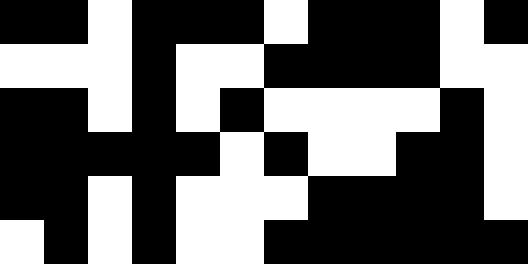[["black", "black", "white", "black", "black", "black", "white", "black", "black", "black", "white", "black"], ["white", "white", "white", "black", "white", "white", "black", "black", "black", "black", "white", "white"], ["black", "black", "white", "black", "white", "black", "white", "white", "white", "white", "black", "white"], ["black", "black", "black", "black", "black", "white", "black", "white", "white", "black", "black", "white"], ["black", "black", "white", "black", "white", "white", "white", "black", "black", "black", "black", "white"], ["white", "black", "white", "black", "white", "white", "black", "black", "black", "black", "black", "black"]]